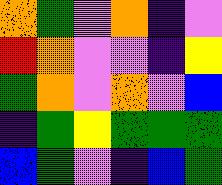[["orange", "green", "violet", "orange", "indigo", "violet"], ["red", "orange", "violet", "violet", "indigo", "yellow"], ["green", "orange", "violet", "orange", "violet", "blue"], ["indigo", "green", "yellow", "green", "green", "green"], ["blue", "green", "violet", "indigo", "blue", "green"]]